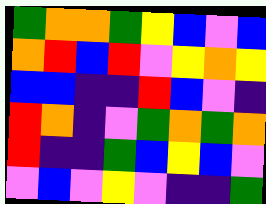[["green", "orange", "orange", "green", "yellow", "blue", "violet", "blue"], ["orange", "red", "blue", "red", "violet", "yellow", "orange", "yellow"], ["blue", "blue", "indigo", "indigo", "red", "blue", "violet", "indigo"], ["red", "orange", "indigo", "violet", "green", "orange", "green", "orange"], ["red", "indigo", "indigo", "green", "blue", "yellow", "blue", "violet"], ["violet", "blue", "violet", "yellow", "violet", "indigo", "indigo", "green"]]